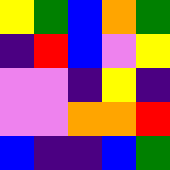[["yellow", "green", "blue", "orange", "green"], ["indigo", "red", "blue", "violet", "yellow"], ["violet", "violet", "indigo", "yellow", "indigo"], ["violet", "violet", "orange", "orange", "red"], ["blue", "indigo", "indigo", "blue", "green"]]